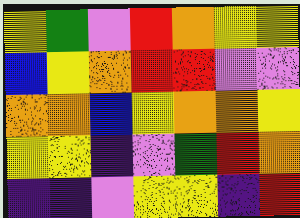[["yellow", "green", "violet", "red", "orange", "yellow", "yellow"], ["blue", "yellow", "orange", "red", "red", "violet", "violet"], ["orange", "orange", "blue", "yellow", "orange", "orange", "yellow"], ["yellow", "yellow", "indigo", "violet", "green", "red", "orange"], ["indigo", "indigo", "violet", "yellow", "yellow", "indigo", "red"]]